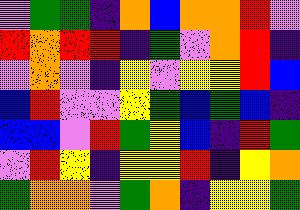[["violet", "green", "green", "indigo", "orange", "blue", "orange", "orange", "red", "violet"], ["red", "orange", "red", "red", "indigo", "green", "violet", "orange", "red", "indigo"], ["violet", "orange", "violet", "indigo", "yellow", "violet", "yellow", "yellow", "red", "blue"], ["blue", "red", "violet", "violet", "yellow", "green", "blue", "green", "blue", "indigo"], ["blue", "blue", "violet", "red", "green", "yellow", "blue", "indigo", "red", "green"], ["violet", "red", "yellow", "indigo", "yellow", "yellow", "red", "indigo", "yellow", "orange"], ["green", "orange", "orange", "violet", "green", "orange", "indigo", "yellow", "yellow", "green"]]